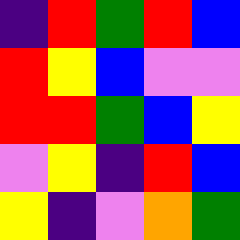[["indigo", "red", "green", "red", "blue"], ["red", "yellow", "blue", "violet", "violet"], ["red", "red", "green", "blue", "yellow"], ["violet", "yellow", "indigo", "red", "blue"], ["yellow", "indigo", "violet", "orange", "green"]]